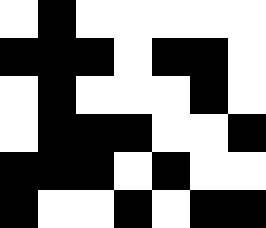[["white", "black", "white", "white", "white", "white", "white"], ["black", "black", "black", "white", "black", "black", "white"], ["white", "black", "white", "white", "white", "black", "white"], ["white", "black", "black", "black", "white", "white", "black"], ["black", "black", "black", "white", "black", "white", "white"], ["black", "white", "white", "black", "white", "black", "black"]]